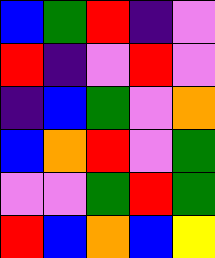[["blue", "green", "red", "indigo", "violet"], ["red", "indigo", "violet", "red", "violet"], ["indigo", "blue", "green", "violet", "orange"], ["blue", "orange", "red", "violet", "green"], ["violet", "violet", "green", "red", "green"], ["red", "blue", "orange", "blue", "yellow"]]